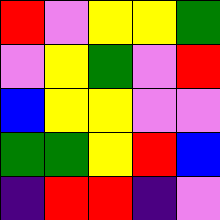[["red", "violet", "yellow", "yellow", "green"], ["violet", "yellow", "green", "violet", "red"], ["blue", "yellow", "yellow", "violet", "violet"], ["green", "green", "yellow", "red", "blue"], ["indigo", "red", "red", "indigo", "violet"]]